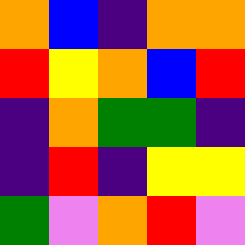[["orange", "blue", "indigo", "orange", "orange"], ["red", "yellow", "orange", "blue", "red"], ["indigo", "orange", "green", "green", "indigo"], ["indigo", "red", "indigo", "yellow", "yellow"], ["green", "violet", "orange", "red", "violet"]]